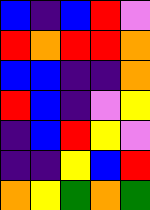[["blue", "indigo", "blue", "red", "violet"], ["red", "orange", "red", "red", "orange"], ["blue", "blue", "indigo", "indigo", "orange"], ["red", "blue", "indigo", "violet", "yellow"], ["indigo", "blue", "red", "yellow", "violet"], ["indigo", "indigo", "yellow", "blue", "red"], ["orange", "yellow", "green", "orange", "green"]]